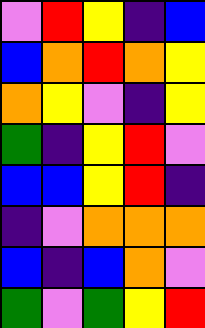[["violet", "red", "yellow", "indigo", "blue"], ["blue", "orange", "red", "orange", "yellow"], ["orange", "yellow", "violet", "indigo", "yellow"], ["green", "indigo", "yellow", "red", "violet"], ["blue", "blue", "yellow", "red", "indigo"], ["indigo", "violet", "orange", "orange", "orange"], ["blue", "indigo", "blue", "orange", "violet"], ["green", "violet", "green", "yellow", "red"]]